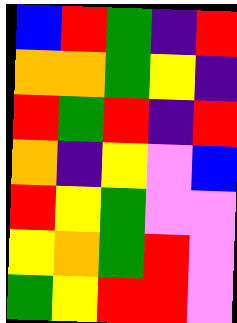[["blue", "red", "green", "indigo", "red"], ["orange", "orange", "green", "yellow", "indigo"], ["red", "green", "red", "indigo", "red"], ["orange", "indigo", "yellow", "violet", "blue"], ["red", "yellow", "green", "violet", "violet"], ["yellow", "orange", "green", "red", "violet"], ["green", "yellow", "red", "red", "violet"]]